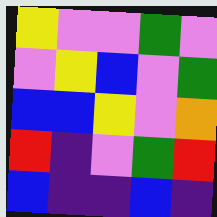[["yellow", "violet", "violet", "green", "violet"], ["violet", "yellow", "blue", "violet", "green"], ["blue", "blue", "yellow", "violet", "orange"], ["red", "indigo", "violet", "green", "red"], ["blue", "indigo", "indigo", "blue", "indigo"]]